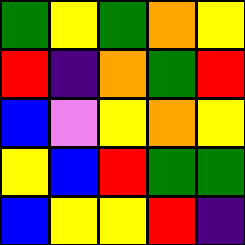[["green", "yellow", "green", "orange", "yellow"], ["red", "indigo", "orange", "green", "red"], ["blue", "violet", "yellow", "orange", "yellow"], ["yellow", "blue", "red", "green", "green"], ["blue", "yellow", "yellow", "red", "indigo"]]